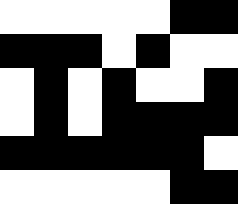[["white", "white", "white", "white", "white", "black", "black"], ["black", "black", "black", "white", "black", "white", "white"], ["white", "black", "white", "black", "white", "white", "black"], ["white", "black", "white", "black", "black", "black", "black"], ["black", "black", "black", "black", "black", "black", "white"], ["white", "white", "white", "white", "white", "black", "black"]]